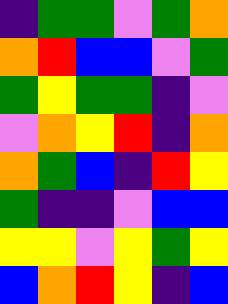[["indigo", "green", "green", "violet", "green", "orange"], ["orange", "red", "blue", "blue", "violet", "green"], ["green", "yellow", "green", "green", "indigo", "violet"], ["violet", "orange", "yellow", "red", "indigo", "orange"], ["orange", "green", "blue", "indigo", "red", "yellow"], ["green", "indigo", "indigo", "violet", "blue", "blue"], ["yellow", "yellow", "violet", "yellow", "green", "yellow"], ["blue", "orange", "red", "yellow", "indigo", "blue"]]